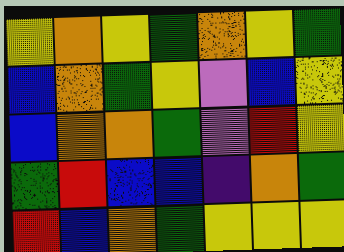[["yellow", "orange", "yellow", "green", "orange", "yellow", "green"], ["blue", "orange", "green", "yellow", "violet", "blue", "yellow"], ["blue", "orange", "orange", "green", "violet", "red", "yellow"], ["green", "red", "blue", "blue", "indigo", "orange", "green"], ["red", "blue", "orange", "green", "yellow", "yellow", "yellow"]]